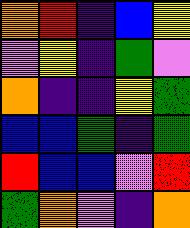[["orange", "red", "indigo", "blue", "yellow"], ["violet", "yellow", "indigo", "green", "violet"], ["orange", "indigo", "indigo", "yellow", "green"], ["blue", "blue", "green", "indigo", "green"], ["red", "blue", "blue", "violet", "red"], ["green", "orange", "violet", "indigo", "orange"]]